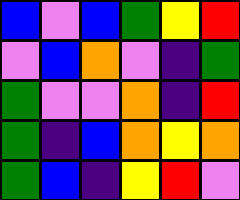[["blue", "violet", "blue", "green", "yellow", "red"], ["violet", "blue", "orange", "violet", "indigo", "green"], ["green", "violet", "violet", "orange", "indigo", "red"], ["green", "indigo", "blue", "orange", "yellow", "orange"], ["green", "blue", "indigo", "yellow", "red", "violet"]]